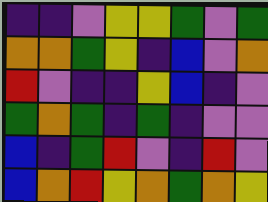[["indigo", "indigo", "violet", "yellow", "yellow", "green", "violet", "green"], ["orange", "orange", "green", "yellow", "indigo", "blue", "violet", "orange"], ["red", "violet", "indigo", "indigo", "yellow", "blue", "indigo", "violet"], ["green", "orange", "green", "indigo", "green", "indigo", "violet", "violet"], ["blue", "indigo", "green", "red", "violet", "indigo", "red", "violet"], ["blue", "orange", "red", "yellow", "orange", "green", "orange", "yellow"]]